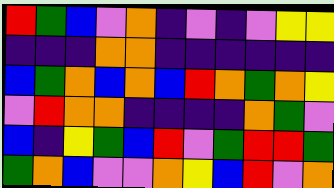[["red", "green", "blue", "violet", "orange", "indigo", "violet", "indigo", "violet", "yellow", "yellow"], ["indigo", "indigo", "indigo", "orange", "orange", "indigo", "indigo", "indigo", "indigo", "indigo", "indigo"], ["blue", "green", "orange", "blue", "orange", "blue", "red", "orange", "green", "orange", "yellow"], ["violet", "red", "orange", "orange", "indigo", "indigo", "indigo", "indigo", "orange", "green", "violet"], ["blue", "indigo", "yellow", "green", "blue", "red", "violet", "green", "red", "red", "green"], ["green", "orange", "blue", "violet", "violet", "orange", "yellow", "blue", "red", "violet", "orange"]]